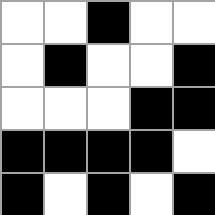[["white", "white", "black", "white", "white"], ["white", "black", "white", "white", "black"], ["white", "white", "white", "black", "black"], ["black", "black", "black", "black", "white"], ["black", "white", "black", "white", "black"]]